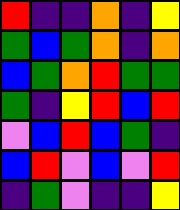[["red", "indigo", "indigo", "orange", "indigo", "yellow"], ["green", "blue", "green", "orange", "indigo", "orange"], ["blue", "green", "orange", "red", "green", "green"], ["green", "indigo", "yellow", "red", "blue", "red"], ["violet", "blue", "red", "blue", "green", "indigo"], ["blue", "red", "violet", "blue", "violet", "red"], ["indigo", "green", "violet", "indigo", "indigo", "yellow"]]